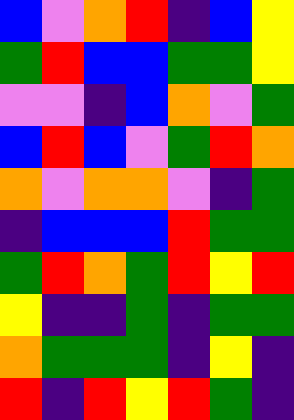[["blue", "violet", "orange", "red", "indigo", "blue", "yellow"], ["green", "red", "blue", "blue", "green", "green", "yellow"], ["violet", "violet", "indigo", "blue", "orange", "violet", "green"], ["blue", "red", "blue", "violet", "green", "red", "orange"], ["orange", "violet", "orange", "orange", "violet", "indigo", "green"], ["indigo", "blue", "blue", "blue", "red", "green", "green"], ["green", "red", "orange", "green", "red", "yellow", "red"], ["yellow", "indigo", "indigo", "green", "indigo", "green", "green"], ["orange", "green", "green", "green", "indigo", "yellow", "indigo"], ["red", "indigo", "red", "yellow", "red", "green", "indigo"]]